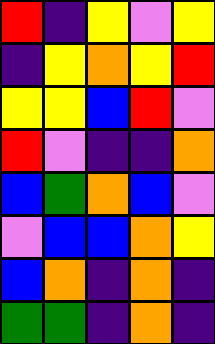[["red", "indigo", "yellow", "violet", "yellow"], ["indigo", "yellow", "orange", "yellow", "red"], ["yellow", "yellow", "blue", "red", "violet"], ["red", "violet", "indigo", "indigo", "orange"], ["blue", "green", "orange", "blue", "violet"], ["violet", "blue", "blue", "orange", "yellow"], ["blue", "orange", "indigo", "orange", "indigo"], ["green", "green", "indigo", "orange", "indigo"]]